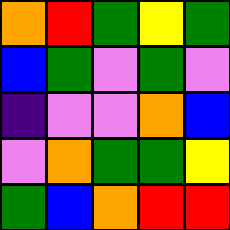[["orange", "red", "green", "yellow", "green"], ["blue", "green", "violet", "green", "violet"], ["indigo", "violet", "violet", "orange", "blue"], ["violet", "orange", "green", "green", "yellow"], ["green", "blue", "orange", "red", "red"]]